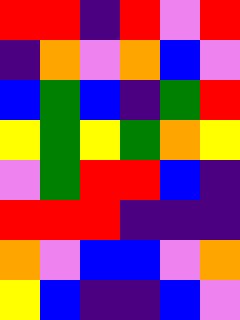[["red", "red", "indigo", "red", "violet", "red"], ["indigo", "orange", "violet", "orange", "blue", "violet"], ["blue", "green", "blue", "indigo", "green", "red"], ["yellow", "green", "yellow", "green", "orange", "yellow"], ["violet", "green", "red", "red", "blue", "indigo"], ["red", "red", "red", "indigo", "indigo", "indigo"], ["orange", "violet", "blue", "blue", "violet", "orange"], ["yellow", "blue", "indigo", "indigo", "blue", "violet"]]